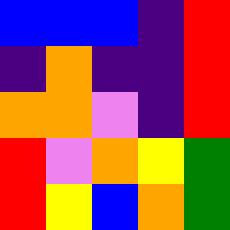[["blue", "blue", "blue", "indigo", "red"], ["indigo", "orange", "indigo", "indigo", "red"], ["orange", "orange", "violet", "indigo", "red"], ["red", "violet", "orange", "yellow", "green"], ["red", "yellow", "blue", "orange", "green"]]